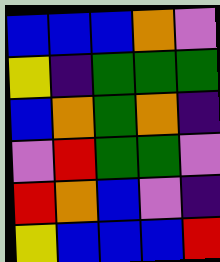[["blue", "blue", "blue", "orange", "violet"], ["yellow", "indigo", "green", "green", "green"], ["blue", "orange", "green", "orange", "indigo"], ["violet", "red", "green", "green", "violet"], ["red", "orange", "blue", "violet", "indigo"], ["yellow", "blue", "blue", "blue", "red"]]